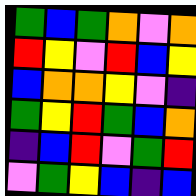[["green", "blue", "green", "orange", "violet", "orange"], ["red", "yellow", "violet", "red", "blue", "yellow"], ["blue", "orange", "orange", "yellow", "violet", "indigo"], ["green", "yellow", "red", "green", "blue", "orange"], ["indigo", "blue", "red", "violet", "green", "red"], ["violet", "green", "yellow", "blue", "indigo", "blue"]]